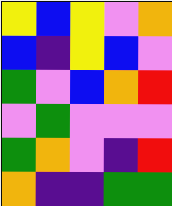[["yellow", "blue", "yellow", "violet", "orange"], ["blue", "indigo", "yellow", "blue", "violet"], ["green", "violet", "blue", "orange", "red"], ["violet", "green", "violet", "violet", "violet"], ["green", "orange", "violet", "indigo", "red"], ["orange", "indigo", "indigo", "green", "green"]]